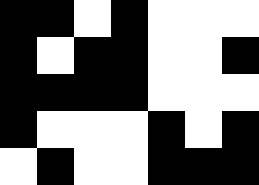[["black", "black", "white", "black", "white", "white", "white"], ["black", "white", "black", "black", "white", "white", "black"], ["black", "black", "black", "black", "white", "white", "white"], ["black", "white", "white", "white", "black", "white", "black"], ["white", "black", "white", "white", "black", "black", "black"]]